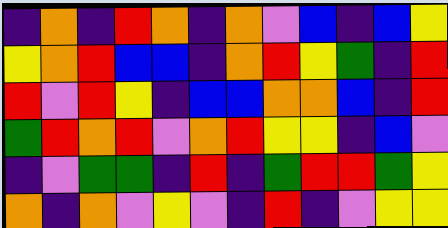[["indigo", "orange", "indigo", "red", "orange", "indigo", "orange", "violet", "blue", "indigo", "blue", "yellow"], ["yellow", "orange", "red", "blue", "blue", "indigo", "orange", "red", "yellow", "green", "indigo", "red"], ["red", "violet", "red", "yellow", "indigo", "blue", "blue", "orange", "orange", "blue", "indigo", "red"], ["green", "red", "orange", "red", "violet", "orange", "red", "yellow", "yellow", "indigo", "blue", "violet"], ["indigo", "violet", "green", "green", "indigo", "red", "indigo", "green", "red", "red", "green", "yellow"], ["orange", "indigo", "orange", "violet", "yellow", "violet", "indigo", "red", "indigo", "violet", "yellow", "yellow"]]